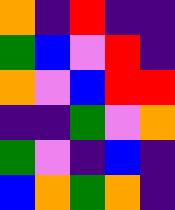[["orange", "indigo", "red", "indigo", "indigo"], ["green", "blue", "violet", "red", "indigo"], ["orange", "violet", "blue", "red", "red"], ["indigo", "indigo", "green", "violet", "orange"], ["green", "violet", "indigo", "blue", "indigo"], ["blue", "orange", "green", "orange", "indigo"]]